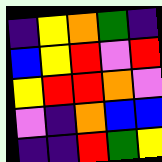[["indigo", "yellow", "orange", "green", "indigo"], ["blue", "yellow", "red", "violet", "red"], ["yellow", "red", "red", "orange", "violet"], ["violet", "indigo", "orange", "blue", "blue"], ["indigo", "indigo", "red", "green", "yellow"]]